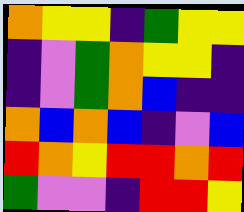[["orange", "yellow", "yellow", "indigo", "green", "yellow", "yellow"], ["indigo", "violet", "green", "orange", "yellow", "yellow", "indigo"], ["indigo", "violet", "green", "orange", "blue", "indigo", "indigo"], ["orange", "blue", "orange", "blue", "indigo", "violet", "blue"], ["red", "orange", "yellow", "red", "red", "orange", "red"], ["green", "violet", "violet", "indigo", "red", "red", "yellow"]]